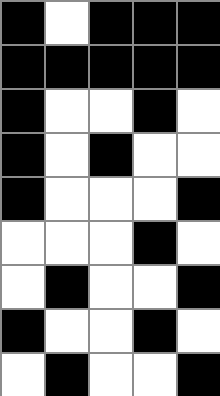[["black", "white", "black", "black", "black"], ["black", "black", "black", "black", "black"], ["black", "white", "white", "black", "white"], ["black", "white", "black", "white", "white"], ["black", "white", "white", "white", "black"], ["white", "white", "white", "black", "white"], ["white", "black", "white", "white", "black"], ["black", "white", "white", "black", "white"], ["white", "black", "white", "white", "black"]]